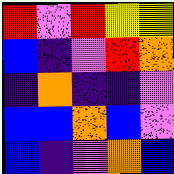[["red", "violet", "red", "yellow", "yellow"], ["blue", "indigo", "violet", "red", "orange"], ["indigo", "orange", "indigo", "indigo", "violet"], ["blue", "blue", "orange", "blue", "violet"], ["blue", "indigo", "violet", "orange", "blue"]]